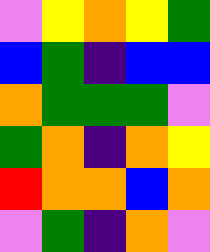[["violet", "yellow", "orange", "yellow", "green"], ["blue", "green", "indigo", "blue", "blue"], ["orange", "green", "green", "green", "violet"], ["green", "orange", "indigo", "orange", "yellow"], ["red", "orange", "orange", "blue", "orange"], ["violet", "green", "indigo", "orange", "violet"]]